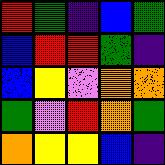[["red", "green", "indigo", "blue", "green"], ["blue", "red", "red", "green", "indigo"], ["blue", "yellow", "violet", "orange", "orange"], ["green", "violet", "red", "orange", "green"], ["orange", "yellow", "yellow", "blue", "indigo"]]